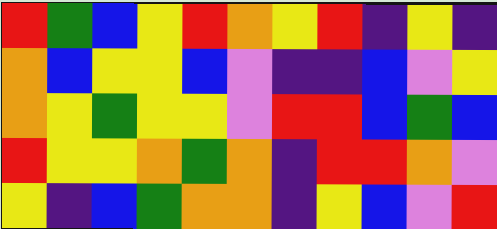[["red", "green", "blue", "yellow", "red", "orange", "yellow", "red", "indigo", "yellow", "indigo"], ["orange", "blue", "yellow", "yellow", "blue", "violet", "indigo", "indigo", "blue", "violet", "yellow"], ["orange", "yellow", "green", "yellow", "yellow", "violet", "red", "red", "blue", "green", "blue"], ["red", "yellow", "yellow", "orange", "green", "orange", "indigo", "red", "red", "orange", "violet"], ["yellow", "indigo", "blue", "green", "orange", "orange", "indigo", "yellow", "blue", "violet", "red"]]